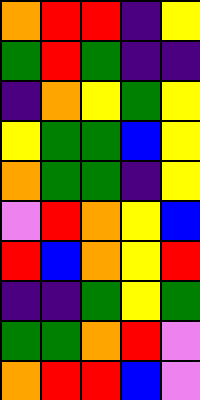[["orange", "red", "red", "indigo", "yellow"], ["green", "red", "green", "indigo", "indigo"], ["indigo", "orange", "yellow", "green", "yellow"], ["yellow", "green", "green", "blue", "yellow"], ["orange", "green", "green", "indigo", "yellow"], ["violet", "red", "orange", "yellow", "blue"], ["red", "blue", "orange", "yellow", "red"], ["indigo", "indigo", "green", "yellow", "green"], ["green", "green", "orange", "red", "violet"], ["orange", "red", "red", "blue", "violet"]]